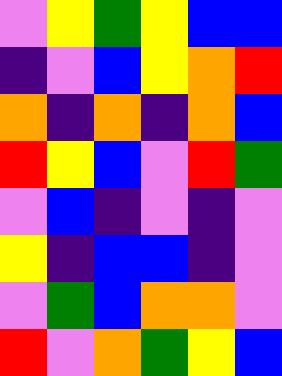[["violet", "yellow", "green", "yellow", "blue", "blue"], ["indigo", "violet", "blue", "yellow", "orange", "red"], ["orange", "indigo", "orange", "indigo", "orange", "blue"], ["red", "yellow", "blue", "violet", "red", "green"], ["violet", "blue", "indigo", "violet", "indigo", "violet"], ["yellow", "indigo", "blue", "blue", "indigo", "violet"], ["violet", "green", "blue", "orange", "orange", "violet"], ["red", "violet", "orange", "green", "yellow", "blue"]]